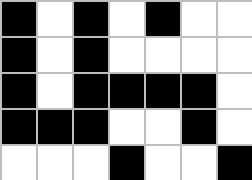[["black", "white", "black", "white", "black", "white", "white"], ["black", "white", "black", "white", "white", "white", "white"], ["black", "white", "black", "black", "black", "black", "white"], ["black", "black", "black", "white", "white", "black", "white"], ["white", "white", "white", "black", "white", "white", "black"]]